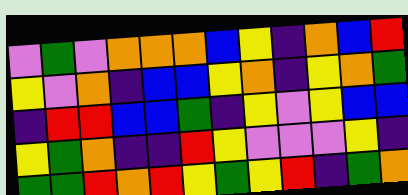[["violet", "green", "violet", "orange", "orange", "orange", "blue", "yellow", "indigo", "orange", "blue", "red"], ["yellow", "violet", "orange", "indigo", "blue", "blue", "yellow", "orange", "indigo", "yellow", "orange", "green"], ["indigo", "red", "red", "blue", "blue", "green", "indigo", "yellow", "violet", "yellow", "blue", "blue"], ["yellow", "green", "orange", "indigo", "indigo", "red", "yellow", "violet", "violet", "violet", "yellow", "indigo"], ["green", "green", "red", "orange", "red", "yellow", "green", "yellow", "red", "indigo", "green", "orange"]]